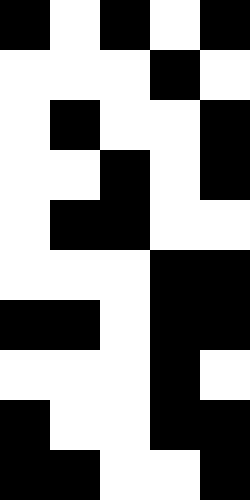[["black", "white", "black", "white", "black"], ["white", "white", "white", "black", "white"], ["white", "black", "white", "white", "black"], ["white", "white", "black", "white", "black"], ["white", "black", "black", "white", "white"], ["white", "white", "white", "black", "black"], ["black", "black", "white", "black", "black"], ["white", "white", "white", "black", "white"], ["black", "white", "white", "black", "black"], ["black", "black", "white", "white", "black"]]